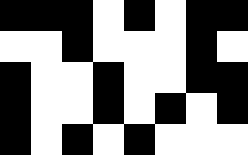[["black", "black", "black", "white", "black", "white", "black", "black"], ["white", "white", "black", "white", "white", "white", "black", "white"], ["black", "white", "white", "black", "white", "white", "black", "black"], ["black", "white", "white", "black", "white", "black", "white", "black"], ["black", "white", "black", "white", "black", "white", "white", "white"]]